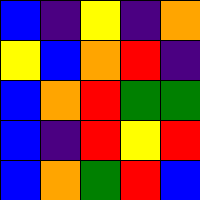[["blue", "indigo", "yellow", "indigo", "orange"], ["yellow", "blue", "orange", "red", "indigo"], ["blue", "orange", "red", "green", "green"], ["blue", "indigo", "red", "yellow", "red"], ["blue", "orange", "green", "red", "blue"]]